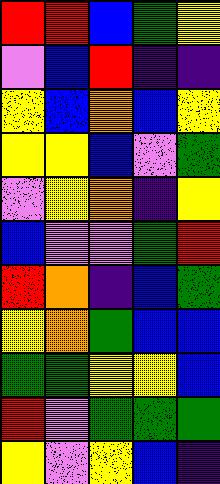[["red", "red", "blue", "green", "yellow"], ["violet", "blue", "red", "indigo", "indigo"], ["yellow", "blue", "orange", "blue", "yellow"], ["yellow", "yellow", "blue", "violet", "green"], ["violet", "yellow", "orange", "indigo", "yellow"], ["blue", "violet", "violet", "green", "red"], ["red", "orange", "indigo", "blue", "green"], ["yellow", "orange", "green", "blue", "blue"], ["green", "green", "yellow", "yellow", "blue"], ["red", "violet", "green", "green", "green"], ["yellow", "violet", "yellow", "blue", "indigo"]]